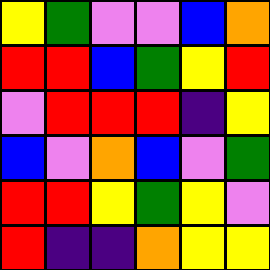[["yellow", "green", "violet", "violet", "blue", "orange"], ["red", "red", "blue", "green", "yellow", "red"], ["violet", "red", "red", "red", "indigo", "yellow"], ["blue", "violet", "orange", "blue", "violet", "green"], ["red", "red", "yellow", "green", "yellow", "violet"], ["red", "indigo", "indigo", "orange", "yellow", "yellow"]]